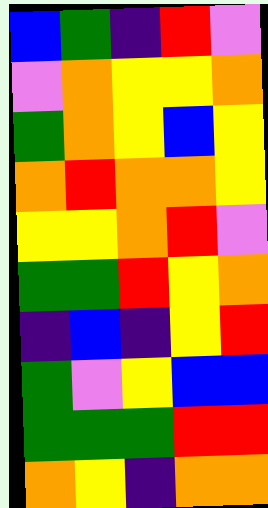[["blue", "green", "indigo", "red", "violet"], ["violet", "orange", "yellow", "yellow", "orange"], ["green", "orange", "yellow", "blue", "yellow"], ["orange", "red", "orange", "orange", "yellow"], ["yellow", "yellow", "orange", "red", "violet"], ["green", "green", "red", "yellow", "orange"], ["indigo", "blue", "indigo", "yellow", "red"], ["green", "violet", "yellow", "blue", "blue"], ["green", "green", "green", "red", "red"], ["orange", "yellow", "indigo", "orange", "orange"]]